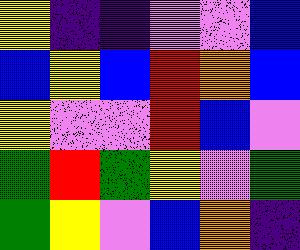[["yellow", "indigo", "indigo", "violet", "violet", "blue"], ["blue", "yellow", "blue", "red", "orange", "blue"], ["yellow", "violet", "violet", "red", "blue", "violet"], ["green", "red", "green", "yellow", "violet", "green"], ["green", "yellow", "violet", "blue", "orange", "indigo"]]